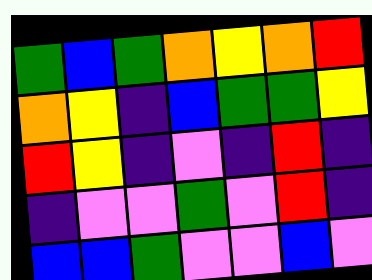[["green", "blue", "green", "orange", "yellow", "orange", "red"], ["orange", "yellow", "indigo", "blue", "green", "green", "yellow"], ["red", "yellow", "indigo", "violet", "indigo", "red", "indigo"], ["indigo", "violet", "violet", "green", "violet", "red", "indigo"], ["blue", "blue", "green", "violet", "violet", "blue", "violet"]]